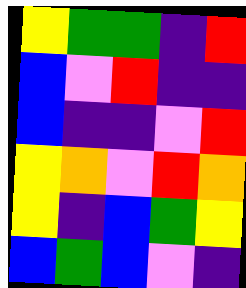[["yellow", "green", "green", "indigo", "red"], ["blue", "violet", "red", "indigo", "indigo"], ["blue", "indigo", "indigo", "violet", "red"], ["yellow", "orange", "violet", "red", "orange"], ["yellow", "indigo", "blue", "green", "yellow"], ["blue", "green", "blue", "violet", "indigo"]]